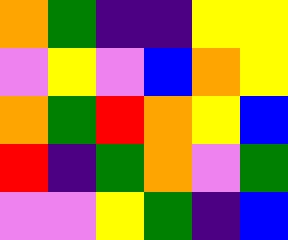[["orange", "green", "indigo", "indigo", "yellow", "yellow"], ["violet", "yellow", "violet", "blue", "orange", "yellow"], ["orange", "green", "red", "orange", "yellow", "blue"], ["red", "indigo", "green", "orange", "violet", "green"], ["violet", "violet", "yellow", "green", "indigo", "blue"]]